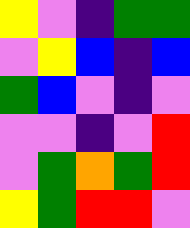[["yellow", "violet", "indigo", "green", "green"], ["violet", "yellow", "blue", "indigo", "blue"], ["green", "blue", "violet", "indigo", "violet"], ["violet", "violet", "indigo", "violet", "red"], ["violet", "green", "orange", "green", "red"], ["yellow", "green", "red", "red", "violet"]]